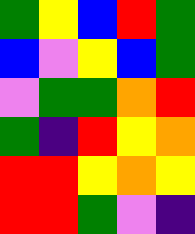[["green", "yellow", "blue", "red", "green"], ["blue", "violet", "yellow", "blue", "green"], ["violet", "green", "green", "orange", "red"], ["green", "indigo", "red", "yellow", "orange"], ["red", "red", "yellow", "orange", "yellow"], ["red", "red", "green", "violet", "indigo"]]